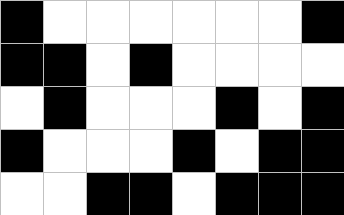[["black", "white", "white", "white", "white", "white", "white", "black"], ["black", "black", "white", "black", "white", "white", "white", "white"], ["white", "black", "white", "white", "white", "black", "white", "black"], ["black", "white", "white", "white", "black", "white", "black", "black"], ["white", "white", "black", "black", "white", "black", "black", "black"]]